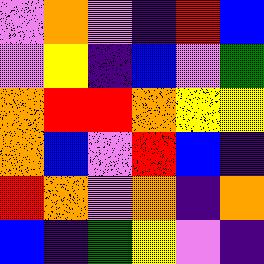[["violet", "orange", "violet", "indigo", "red", "blue"], ["violet", "yellow", "indigo", "blue", "violet", "green"], ["orange", "red", "red", "orange", "yellow", "yellow"], ["orange", "blue", "violet", "red", "blue", "indigo"], ["red", "orange", "violet", "orange", "indigo", "orange"], ["blue", "indigo", "green", "yellow", "violet", "indigo"]]